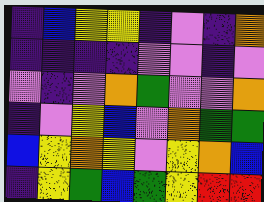[["indigo", "blue", "yellow", "yellow", "indigo", "violet", "indigo", "orange"], ["indigo", "indigo", "indigo", "indigo", "violet", "violet", "indigo", "violet"], ["violet", "indigo", "violet", "orange", "green", "violet", "violet", "orange"], ["indigo", "violet", "yellow", "blue", "violet", "orange", "green", "green"], ["blue", "yellow", "orange", "yellow", "violet", "yellow", "orange", "blue"], ["indigo", "yellow", "green", "blue", "green", "yellow", "red", "red"]]